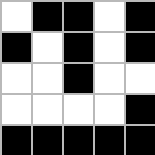[["white", "black", "black", "white", "black"], ["black", "white", "black", "white", "black"], ["white", "white", "black", "white", "white"], ["white", "white", "white", "white", "black"], ["black", "black", "black", "black", "black"]]